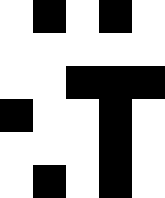[["white", "black", "white", "black", "white"], ["white", "white", "white", "white", "white"], ["white", "white", "black", "black", "black"], ["black", "white", "white", "black", "white"], ["white", "white", "white", "black", "white"], ["white", "black", "white", "black", "white"]]